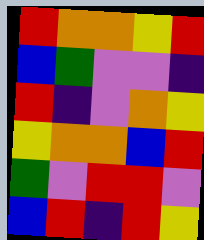[["red", "orange", "orange", "yellow", "red"], ["blue", "green", "violet", "violet", "indigo"], ["red", "indigo", "violet", "orange", "yellow"], ["yellow", "orange", "orange", "blue", "red"], ["green", "violet", "red", "red", "violet"], ["blue", "red", "indigo", "red", "yellow"]]